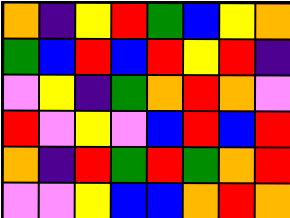[["orange", "indigo", "yellow", "red", "green", "blue", "yellow", "orange"], ["green", "blue", "red", "blue", "red", "yellow", "red", "indigo"], ["violet", "yellow", "indigo", "green", "orange", "red", "orange", "violet"], ["red", "violet", "yellow", "violet", "blue", "red", "blue", "red"], ["orange", "indigo", "red", "green", "red", "green", "orange", "red"], ["violet", "violet", "yellow", "blue", "blue", "orange", "red", "orange"]]